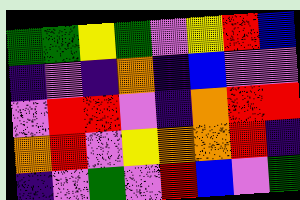[["green", "green", "yellow", "green", "violet", "yellow", "red", "blue"], ["indigo", "violet", "indigo", "orange", "indigo", "blue", "violet", "violet"], ["violet", "red", "red", "violet", "indigo", "orange", "red", "red"], ["orange", "red", "violet", "yellow", "orange", "orange", "red", "indigo"], ["indigo", "violet", "green", "violet", "red", "blue", "violet", "green"]]